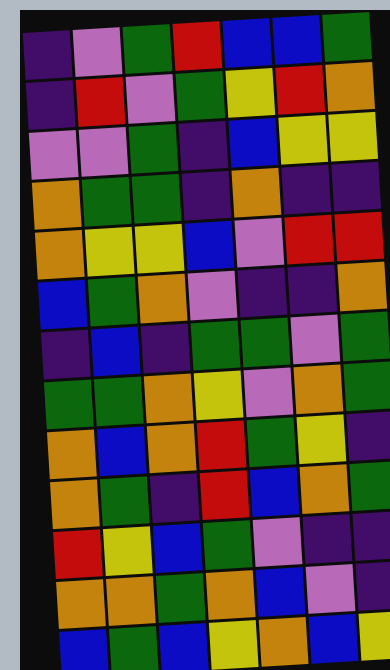[["indigo", "violet", "green", "red", "blue", "blue", "green"], ["indigo", "red", "violet", "green", "yellow", "red", "orange"], ["violet", "violet", "green", "indigo", "blue", "yellow", "yellow"], ["orange", "green", "green", "indigo", "orange", "indigo", "indigo"], ["orange", "yellow", "yellow", "blue", "violet", "red", "red"], ["blue", "green", "orange", "violet", "indigo", "indigo", "orange"], ["indigo", "blue", "indigo", "green", "green", "violet", "green"], ["green", "green", "orange", "yellow", "violet", "orange", "green"], ["orange", "blue", "orange", "red", "green", "yellow", "indigo"], ["orange", "green", "indigo", "red", "blue", "orange", "green"], ["red", "yellow", "blue", "green", "violet", "indigo", "indigo"], ["orange", "orange", "green", "orange", "blue", "violet", "indigo"], ["blue", "green", "blue", "yellow", "orange", "blue", "yellow"]]